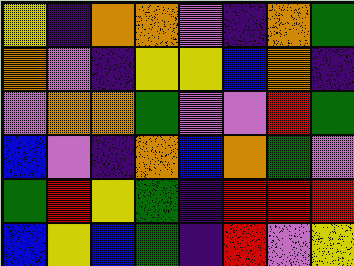[["yellow", "indigo", "orange", "orange", "violet", "indigo", "orange", "green"], ["orange", "violet", "indigo", "yellow", "yellow", "blue", "orange", "indigo"], ["violet", "orange", "orange", "green", "violet", "violet", "red", "green"], ["blue", "violet", "indigo", "orange", "blue", "orange", "green", "violet"], ["green", "red", "yellow", "green", "indigo", "red", "red", "red"], ["blue", "yellow", "blue", "green", "indigo", "red", "violet", "yellow"]]